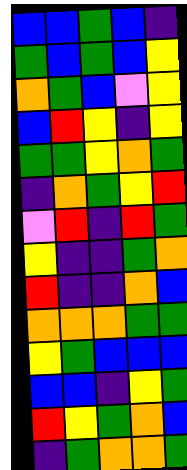[["blue", "blue", "green", "blue", "indigo"], ["green", "blue", "green", "blue", "yellow"], ["orange", "green", "blue", "violet", "yellow"], ["blue", "red", "yellow", "indigo", "yellow"], ["green", "green", "yellow", "orange", "green"], ["indigo", "orange", "green", "yellow", "red"], ["violet", "red", "indigo", "red", "green"], ["yellow", "indigo", "indigo", "green", "orange"], ["red", "indigo", "indigo", "orange", "blue"], ["orange", "orange", "orange", "green", "green"], ["yellow", "green", "blue", "blue", "blue"], ["blue", "blue", "indigo", "yellow", "green"], ["red", "yellow", "green", "orange", "blue"], ["indigo", "green", "orange", "orange", "green"]]